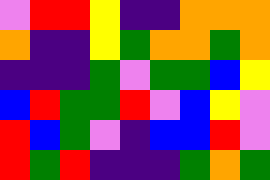[["violet", "red", "red", "yellow", "indigo", "indigo", "orange", "orange", "orange"], ["orange", "indigo", "indigo", "yellow", "green", "orange", "orange", "green", "orange"], ["indigo", "indigo", "indigo", "green", "violet", "green", "green", "blue", "yellow"], ["blue", "red", "green", "green", "red", "violet", "blue", "yellow", "violet"], ["red", "blue", "green", "violet", "indigo", "blue", "blue", "red", "violet"], ["red", "green", "red", "indigo", "indigo", "indigo", "green", "orange", "green"]]